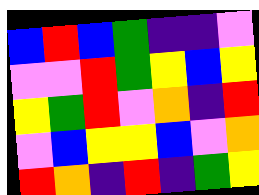[["blue", "red", "blue", "green", "indigo", "indigo", "violet"], ["violet", "violet", "red", "green", "yellow", "blue", "yellow"], ["yellow", "green", "red", "violet", "orange", "indigo", "red"], ["violet", "blue", "yellow", "yellow", "blue", "violet", "orange"], ["red", "orange", "indigo", "red", "indigo", "green", "yellow"]]